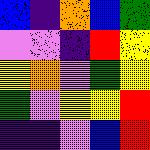[["blue", "indigo", "orange", "blue", "green"], ["violet", "violet", "indigo", "red", "yellow"], ["yellow", "orange", "violet", "green", "yellow"], ["green", "violet", "yellow", "yellow", "red"], ["indigo", "indigo", "violet", "blue", "red"]]